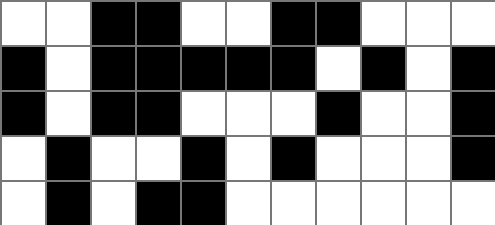[["white", "white", "black", "black", "white", "white", "black", "black", "white", "white", "white"], ["black", "white", "black", "black", "black", "black", "black", "white", "black", "white", "black"], ["black", "white", "black", "black", "white", "white", "white", "black", "white", "white", "black"], ["white", "black", "white", "white", "black", "white", "black", "white", "white", "white", "black"], ["white", "black", "white", "black", "black", "white", "white", "white", "white", "white", "white"]]